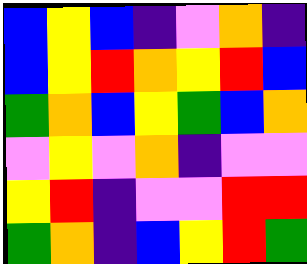[["blue", "yellow", "blue", "indigo", "violet", "orange", "indigo"], ["blue", "yellow", "red", "orange", "yellow", "red", "blue"], ["green", "orange", "blue", "yellow", "green", "blue", "orange"], ["violet", "yellow", "violet", "orange", "indigo", "violet", "violet"], ["yellow", "red", "indigo", "violet", "violet", "red", "red"], ["green", "orange", "indigo", "blue", "yellow", "red", "green"]]